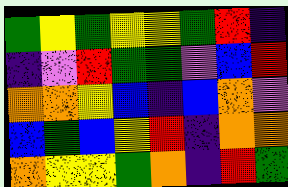[["green", "yellow", "green", "yellow", "yellow", "green", "red", "indigo"], ["indigo", "violet", "red", "green", "green", "violet", "blue", "red"], ["orange", "orange", "yellow", "blue", "indigo", "blue", "orange", "violet"], ["blue", "green", "blue", "yellow", "red", "indigo", "orange", "orange"], ["orange", "yellow", "yellow", "green", "orange", "indigo", "red", "green"]]